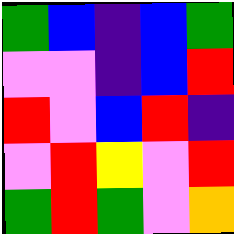[["green", "blue", "indigo", "blue", "green"], ["violet", "violet", "indigo", "blue", "red"], ["red", "violet", "blue", "red", "indigo"], ["violet", "red", "yellow", "violet", "red"], ["green", "red", "green", "violet", "orange"]]